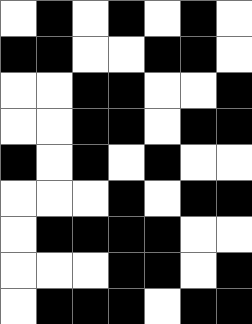[["white", "black", "white", "black", "white", "black", "white"], ["black", "black", "white", "white", "black", "black", "white"], ["white", "white", "black", "black", "white", "white", "black"], ["white", "white", "black", "black", "white", "black", "black"], ["black", "white", "black", "white", "black", "white", "white"], ["white", "white", "white", "black", "white", "black", "black"], ["white", "black", "black", "black", "black", "white", "white"], ["white", "white", "white", "black", "black", "white", "black"], ["white", "black", "black", "black", "white", "black", "black"]]